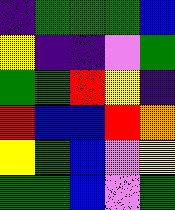[["indigo", "green", "green", "green", "blue"], ["yellow", "indigo", "indigo", "violet", "green"], ["green", "green", "red", "yellow", "indigo"], ["red", "blue", "blue", "red", "orange"], ["yellow", "green", "blue", "violet", "yellow"], ["green", "green", "blue", "violet", "green"]]